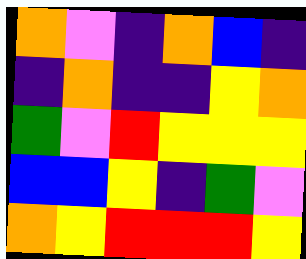[["orange", "violet", "indigo", "orange", "blue", "indigo"], ["indigo", "orange", "indigo", "indigo", "yellow", "orange"], ["green", "violet", "red", "yellow", "yellow", "yellow"], ["blue", "blue", "yellow", "indigo", "green", "violet"], ["orange", "yellow", "red", "red", "red", "yellow"]]